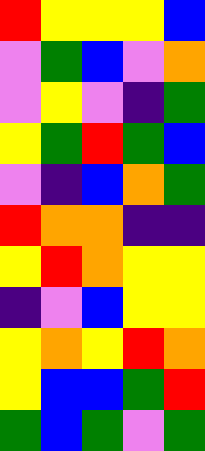[["red", "yellow", "yellow", "yellow", "blue"], ["violet", "green", "blue", "violet", "orange"], ["violet", "yellow", "violet", "indigo", "green"], ["yellow", "green", "red", "green", "blue"], ["violet", "indigo", "blue", "orange", "green"], ["red", "orange", "orange", "indigo", "indigo"], ["yellow", "red", "orange", "yellow", "yellow"], ["indigo", "violet", "blue", "yellow", "yellow"], ["yellow", "orange", "yellow", "red", "orange"], ["yellow", "blue", "blue", "green", "red"], ["green", "blue", "green", "violet", "green"]]